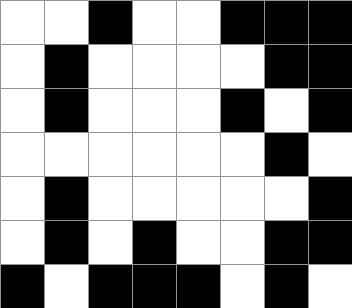[["white", "white", "black", "white", "white", "black", "black", "black"], ["white", "black", "white", "white", "white", "white", "black", "black"], ["white", "black", "white", "white", "white", "black", "white", "black"], ["white", "white", "white", "white", "white", "white", "black", "white"], ["white", "black", "white", "white", "white", "white", "white", "black"], ["white", "black", "white", "black", "white", "white", "black", "black"], ["black", "white", "black", "black", "black", "white", "black", "white"]]